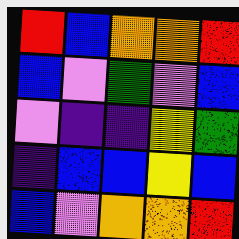[["red", "blue", "orange", "orange", "red"], ["blue", "violet", "green", "violet", "blue"], ["violet", "indigo", "indigo", "yellow", "green"], ["indigo", "blue", "blue", "yellow", "blue"], ["blue", "violet", "orange", "orange", "red"]]